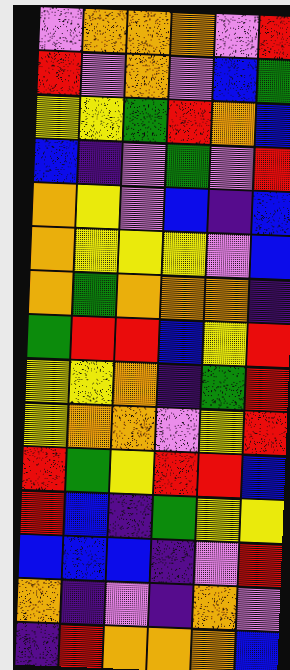[["violet", "orange", "orange", "orange", "violet", "red"], ["red", "violet", "orange", "violet", "blue", "green"], ["yellow", "yellow", "green", "red", "orange", "blue"], ["blue", "indigo", "violet", "green", "violet", "red"], ["orange", "yellow", "violet", "blue", "indigo", "blue"], ["orange", "yellow", "yellow", "yellow", "violet", "blue"], ["orange", "green", "orange", "orange", "orange", "indigo"], ["green", "red", "red", "blue", "yellow", "red"], ["yellow", "yellow", "orange", "indigo", "green", "red"], ["yellow", "orange", "orange", "violet", "yellow", "red"], ["red", "green", "yellow", "red", "red", "blue"], ["red", "blue", "indigo", "green", "yellow", "yellow"], ["blue", "blue", "blue", "indigo", "violet", "red"], ["orange", "indigo", "violet", "indigo", "orange", "violet"], ["indigo", "red", "orange", "orange", "orange", "blue"]]